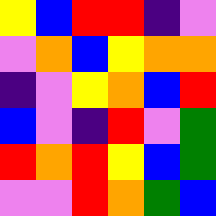[["yellow", "blue", "red", "red", "indigo", "violet"], ["violet", "orange", "blue", "yellow", "orange", "orange"], ["indigo", "violet", "yellow", "orange", "blue", "red"], ["blue", "violet", "indigo", "red", "violet", "green"], ["red", "orange", "red", "yellow", "blue", "green"], ["violet", "violet", "red", "orange", "green", "blue"]]